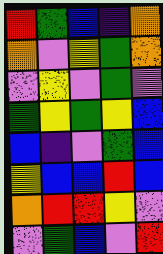[["red", "green", "blue", "indigo", "orange"], ["orange", "violet", "yellow", "green", "orange"], ["violet", "yellow", "violet", "green", "violet"], ["green", "yellow", "green", "yellow", "blue"], ["blue", "indigo", "violet", "green", "blue"], ["yellow", "blue", "blue", "red", "blue"], ["orange", "red", "red", "yellow", "violet"], ["violet", "green", "blue", "violet", "red"]]